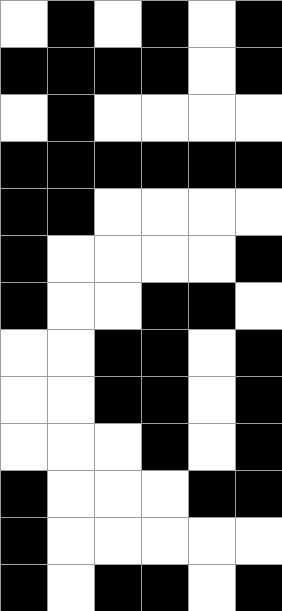[["white", "black", "white", "black", "white", "black"], ["black", "black", "black", "black", "white", "black"], ["white", "black", "white", "white", "white", "white"], ["black", "black", "black", "black", "black", "black"], ["black", "black", "white", "white", "white", "white"], ["black", "white", "white", "white", "white", "black"], ["black", "white", "white", "black", "black", "white"], ["white", "white", "black", "black", "white", "black"], ["white", "white", "black", "black", "white", "black"], ["white", "white", "white", "black", "white", "black"], ["black", "white", "white", "white", "black", "black"], ["black", "white", "white", "white", "white", "white"], ["black", "white", "black", "black", "white", "black"]]